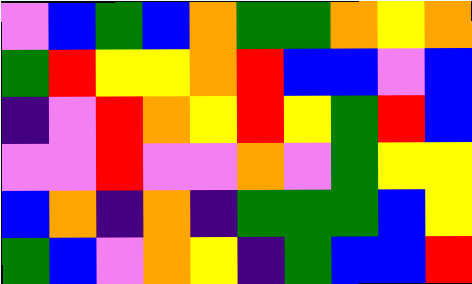[["violet", "blue", "green", "blue", "orange", "green", "green", "orange", "yellow", "orange"], ["green", "red", "yellow", "yellow", "orange", "red", "blue", "blue", "violet", "blue"], ["indigo", "violet", "red", "orange", "yellow", "red", "yellow", "green", "red", "blue"], ["violet", "violet", "red", "violet", "violet", "orange", "violet", "green", "yellow", "yellow"], ["blue", "orange", "indigo", "orange", "indigo", "green", "green", "green", "blue", "yellow"], ["green", "blue", "violet", "orange", "yellow", "indigo", "green", "blue", "blue", "red"]]